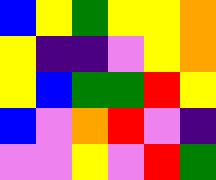[["blue", "yellow", "green", "yellow", "yellow", "orange"], ["yellow", "indigo", "indigo", "violet", "yellow", "orange"], ["yellow", "blue", "green", "green", "red", "yellow"], ["blue", "violet", "orange", "red", "violet", "indigo"], ["violet", "violet", "yellow", "violet", "red", "green"]]